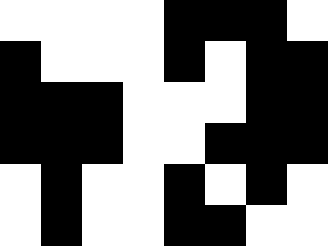[["white", "white", "white", "white", "black", "black", "black", "white"], ["black", "white", "white", "white", "black", "white", "black", "black"], ["black", "black", "black", "white", "white", "white", "black", "black"], ["black", "black", "black", "white", "white", "black", "black", "black"], ["white", "black", "white", "white", "black", "white", "black", "white"], ["white", "black", "white", "white", "black", "black", "white", "white"]]